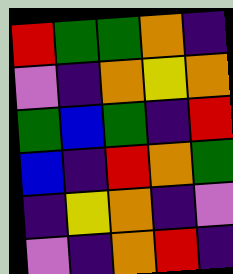[["red", "green", "green", "orange", "indigo"], ["violet", "indigo", "orange", "yellow", "orange"], ["green", "blue", "green", "indigo", "red"], ["blue", "indigo", "red", "orange", "green"], ["indigo", "yellow", "orange", "indigo", "violet"], ["violet", "indigo", "orange", "red", "indigo"]]